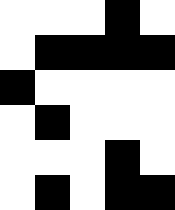[["white", "white", "white", "black", "white"], ["white", "black", "black", "black", "black"], ["black", "white", "white", "white", "white"], ["white", "black", "white", "white", "white"], ["white", "white", "white", "black", "white"], ["white", "black", "white", "black", "black"]]